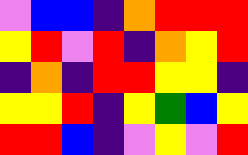[["violet", "blue", "blue", "indigo", "orange", "red", "red", "red"], ["yellow", "red", "violet", "red", "indigo", "orange", "yellow", "red"], ["indigo", "orange", "indigo", "red", "red", "yellow", "yellow", "indigo"], ["yellow", "yellow", "red", "indigo", "yellow", "green", "blue", "yellow"], ["red", "red", "blue", "indigo", "violet", "yellow", "violet", "red"]]